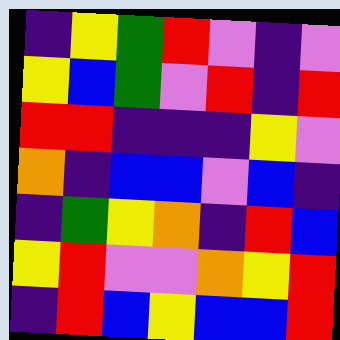[["indigo", "yellow", "green", "red", "violet", "indigo", "violet"], ["yellow", "blue", "green", "violet", "red", "indigo", "red"], ["red", "red", "indigo", "indigo", "indigo", "yellow", "violet"], ["orange", "indigo", "blue", "blue", "violet", "blue", "indigo"], ["indigo", "green", "yellow", "orange", "indigo", "red", "blue"], ["yellow", "red", "violet", "violet", "orange", "yellow", "red"], ["indigo", "red", "blue", "yellow", "blue", "blue", "red"]]